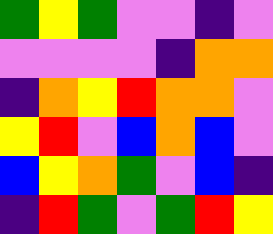[["green", "yellow", "green", "violet", "violet", "indigo", "violet"], ["violet", "violet", "violet", "violet", "indigo", "orange", "orange"], ["indigo", "orange", "yellow", "red", "orange", "orange", "violet"], ["yellow", "red", "violet", "blue", "orange", "blue", "violet"], ["blue", "yellow", "orange", "green", "violet", "blue", "indigo"], ["indigo", "red", "green", "violet", "green", "red", "yellow"]]